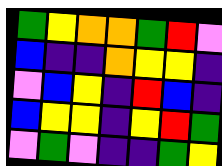[["green", "yellow", "orange", "orange", "green", "red", "violet"], ["blue", "indigo", "indigo", "orange", "yellow", "yellow", "indigo"], ["violet", "blue", "yellow", "indigo", "red", "blue", "indigo"], ["blue", "yellow", "yellow", "indigo", "yellow", "red", "green"], ["violet", "green", "violet", "indigo", "indigo", "green", "yellow"]]